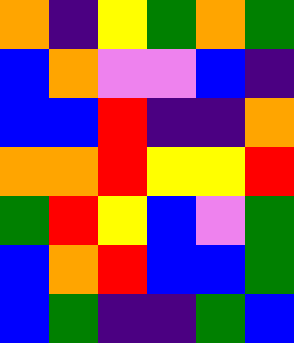[["orange", "indigo", "yellow", "green", "orange", "green"], ["blue", "orange", "violet", "violet", "blue", "indigo"], ["blue", "blue", "red", "indigo", "indigo", "orange"], ["orange", "orange", "red", "yellow", "yellow", "red"], ["green", "red", "yellow", "blue", "violet", "green"], ["blue", "orange", "red", "blue", "blue", "green"], ["blue", "green", "indigo", "indigo", "green", "blue"]]